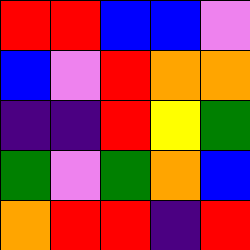[["red", "red", "blue", "blue", "violet"], ["blue", "violet", "red", "orange", "orange"], ["indigo", "indigo", "red", "yellow", "green"], ["green", "violet", "green", "orange", "blue"], ["orange", "red", "red", "indigo", "red"]]